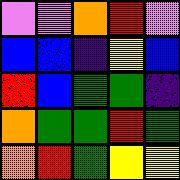[["violet", "violet", "orange", "red", "violet"], ["blue", "blue", "indigo", "yellow", "blue"], ["red", "blue", "green", "green", "indigo"], ["orange", "green", "green", "red", "green"], ["orange", "red", "green", "yellow", "yellow"]]